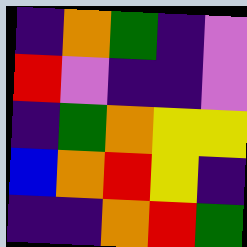[["indigo", "orange", "green", "indigo", "violet"], ["red", "violet", "indigo", "indigo", "violet"], ["indigo", "green", "orange", "yellow", "yellow"], ["blue", "orange", "red", "yellow", "indigo"], ["indigo", "indigo", "orange", "red", "green"]]